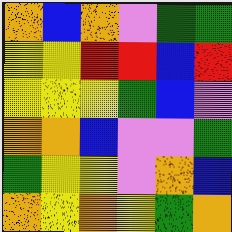[["orange", "blue", "orange", "violet", "green", "green"], ["yellow", "yellow", "red", "red", "blue", "red"], ["yellow", "yellow", "yellow", "green", "blue", "violet"], ["orange", "orange", "blue", "violet", "violet", "green"], ["green", "yellow", "yellow", "violet", "orange", "blue"], ["orange", "yellow", "orange", "yellow", "green", "orange"]]